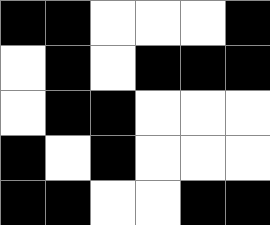[["black", "black", "white", "white", "white", "black"], ["white", "black", "white", "black", "black", "black"], ["white", "black", "black", "white", "white", "white"], ["black", "white", "black", "white", "white", "white"], ["black", "black", "white", "white", "black", "black"]]